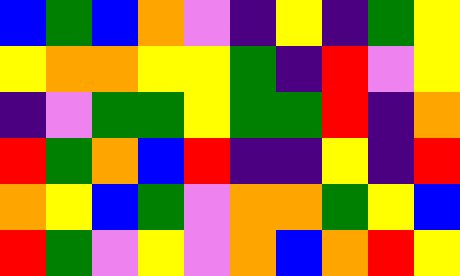[["blue", "green", "blue", "orange", "violet", "indigo", "yellow", "indigo", "green", "yellow"], ["yellow", "orange", "orange", "yellow", "yellow", "green", "indigo", "red", "violet", "yellow"], ["indigo", "violet", "green", "green", "yellow", "green", "green", "red", "indigo", "orange"], ["red", "green", "orange", "blue", "red", "indigo", "indigo", "yellow", "indigo", "red"], ["orange", "yellow", "blue", "green", "violet", "orange", "orange", "green", "yellow", "blue"], ["red", "green", "violet", "yellow", "violet", "orange", "blue", "orange", "red", "yellow"]]